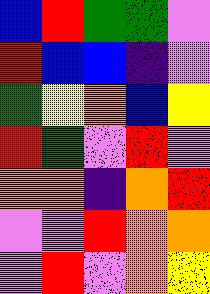[["blue", "red", "green", "green", "violet"], ["red", "blue", "blue", "indigo", "violet"], ["green", "yellow", "orange", "blue", "yellow"], ["red", "green", "violet", "red", "violet"], ["orange", "orange", "indigo", "orange", "red"], ["violet", "violet", "red", "orange", "orange"], ["violet", "red", "violet", "orange", "yellow"]]